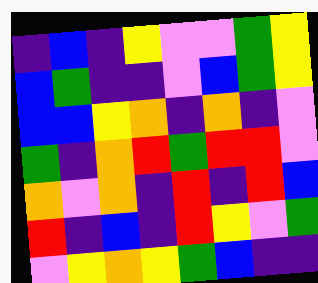[["indigo", "blue", "indigo", "yellow", "violet", "violet", "green", "yellow"], ["blue", "green", "indigo", "indigo", "violet", "blue", "green", "yellow"], ["blue", "blue", "yellow", "orange", "indigo", "orange", "indigo", "violet"], ["green", "indigo", "orange", "red", "green", "red", "red", "violet"], ["orange", "violet", "orange", "indigo", "red", "indigo", "red", "blue"], ["red", "indigo", "blue", "indigo", "red", "yellow", "violet", "green"], ["violet", "yellow", "orange", "yellow", "green", "blue", "indigo", "indigo"]]